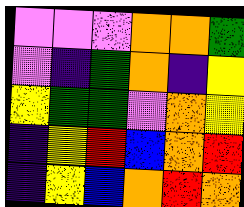[["violet", "violet", "violet", "orange", "orange", "green"], ["violet", "indigo", "green", "orange", "indigo", "yellow"], ["yellow", "green", "green", "violet", "orange", "yellow"], ["indigo", "yellow", "red", "blue", "orange", "red"], ["indigo", "yellow", "blue", "orange", "red", "orange"]]